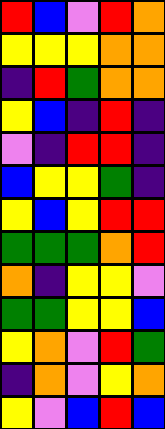[["red", "blue", "violet", "red", "orange"], ["yellow", "yellow", "yellow", "orange", "orange"], ["indigo", "red", "green", "orange", "orange"], ["yellow", "blue", "indigo", "red", "indigo"], ["violet", "indigo", "red", "red", "indigo"], ["blue", "yellow", "yellow", "green", "indigo"], ["yellow", "blue", "yellow", "red", "red"], ["green", "green", "green", "orange", "red"], ["orange", "indigo", "yellow", "yellow", "violet"], ["green", "green", "yellow", "yellow", "blue"], ["yellow", "orange", "violet", "red", "green"], ["indigo", "orange", "violet", "yellow", "orange"], ["yellow", "violet", "blue", "red", "blue"]]